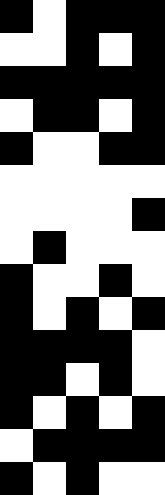[["black", "white", "black", "black", "black"], ["white", "white", "black", "white", "black"], ["black", "black", "black", "black", "black"], ["white", "black", "black", "white", "black"], ["black", "white", "white", "black", "black"], ["white", "white", "white", "white", "white"], ["white", "white", "white", "white", "black"], ["white", "black", "white", "white", "white"], ["black", "white", "white", "black", "white"], ["black", "white", "black", "white", "black"], ["black", "black", "black", "black", "white"], ["black", "black", "white", "black", "white"], ["black", "white", "black", "white", "black"], ["white", "black", "black", "black", "black"], ["black", "white", "black", "white", "white"]]